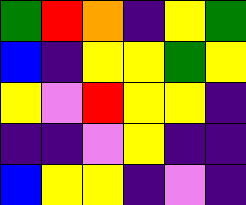[["green", "red", "orange", "indigo", "yellow", "green"], ["blue", "indigo", "yellow", "yellow", "green", "yellow"], ["yellow", "violet", "red", "yellow", "yellow", "indigo"], ["indigo", "indigo", "violet", "yellow", "indigo", "indigo"], ["blue", "yellow", "yellow", "indigo", "violet", "indigo"]]